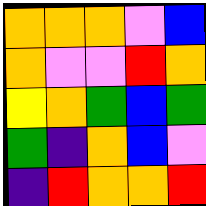[["orange", "orange", "orange", "violet", "blue"], ["orange", "violet", "violet", "red", "orange"], ["yellow", "orange", "green", "blue", "green"], ["green", "indigo", "orange", "blue", "violet"], ["indigo", "red", "orange", "orange", "red"]]